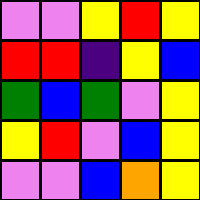[["violet", "violet", "yellow", "red", "yellow"], ["red", "red", "indigo", "yellow", "blue"], ["green", "blue", "green", "violet", "yellow"], ["yellow", "red", "violet", "blue", "yellow"], ["violet", "violet", "blue", "orange", "yellow"]]